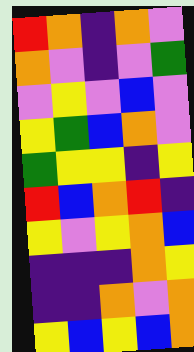[["red", "orange", "indigo", "orange", "violet"], ["orange", "violet", "indigo", "violet", "green"], ["violet", "yellow", "violet", "blue", "violet"], ["yellow", "green", "blue", "orange", "violet"], ["green", "yellow", "yellow", "indigo", "yellow"], ["red", "blue", "orange", "red", "indigo"], ["yellow", "violet", "yellow", "orange", "blue"], ["indigo", "indigo", "indigo", "orange", "yellow"], ["indigo", "indigo", "orange", "violet", "orange"], ["yellow", "blue", "yellow", "blue", "orange"]]